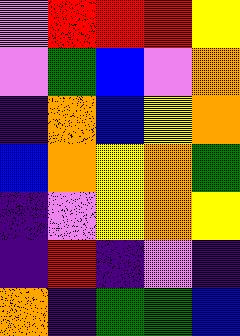[["violet", "red", "red", "red", "yellow"], ["violet", "green", "blue", "violet", "orange"], ["indigo", "orange", "blue", "yellow", "orange"], ["blue", "orange", "yellow", "orange", "green"], ["indigo", "violet", "yellow", "orange", "yellow"], ["indigo", "red", "indigo", "violet", "indigo"], ["orange", "indigo", "green", "green", "blue"]]